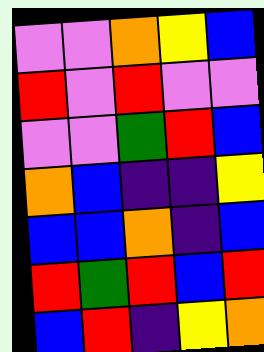[["violet", "violet", "orange", "yellow", "blue"], ["red", "violet", "red", "violet", "violet"], ["violet", "violet", "green", "red", "blue"], ["orange", "blue", "indigo", "indigo", "yellow"], ["blue", "blue", "orange", "indigo", "blue"], ["red", "green", "red", "blue", "red"], ["blue", "red", "indigo", "yellow", "orange"]]